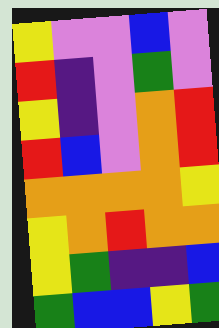[["yellow", "violet", "violet", "blue", "violet"], ["red", "indigo", "violet", "green", "violet"], ["yellow", "indigo", "violet", "orange", "red"], ["red", "blue", "violet", "orange", "red"], ["orange", "orange", "orange", "orange", "yellow"], ["yellow", "orange", "red", "orange", "orange"], ["yellow", "green", "indigo", "indigo", "blue"], ["green", "blue", "blue", "yellow", "green"]]